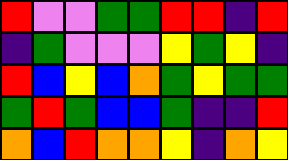[["red", "violet", "violet", "green", "green", "red", "red", "indigo", "red"], ["indigo", "green", "violet", "violet", "violet", "yellow", "green", "yellow", "indigo"], ["red", "blue", "yellow", "blue", "orange", "green", "yellow", "green", "green"], ["green", "red", "green", "blue", "blue", "green", "indigo", "indigo", "red"], ["orange", "blue", "red", "orange", "orange", "yellow", "indigo", "orange", "yellow"]]